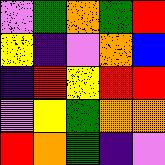[["violet", "green", "orange", "green", "red"], ["yellow", "indigo", "violet", "orange", "blue"], ["indigo", "red", "yellow", "red", "red"], ["violet", "yellow", "green", "orange", "orange"], ["red", "orange", "green", "indigo", "violet"]]